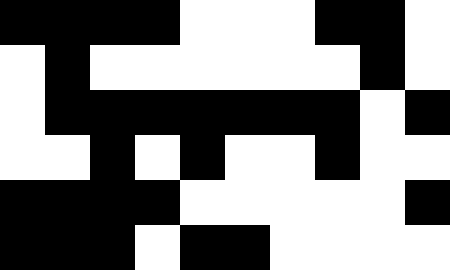[["black", "black", "black", "black", "white", "white", "white", "black", "black", "white"], ["white", "black", "white", "white", "white", "white", "white", "white", "black", "white"], ["white", "black", "black", "black", "black", "black", "black", "black", "white", "black"], ["white", "white", "black", "white", "black", "white", "white", "black", "white", "white"], ["black", "black", "black", "black", "white", "white", "white", "white", "white", "black"], ["black", "black", "black", "white", "black", "black", "white", "white", "white", "white"]]